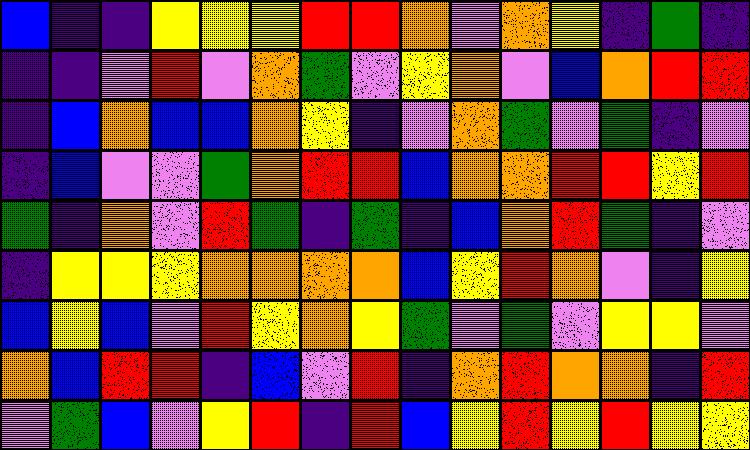[["blue", "indigo", "indigo", "yellow", "yellow", "yellow", "red", "red", "orange", "violet", "orange", "yellow", "indigo", "green", "indigo"], ["indigo", "indigo", "violet", "red", "violet", "orange", "green", "violet", "yellow", "orange", "violet", "blue", "orange", "red", "red"], ["indigo", "blue", "orange", "blue", "blue", "orange", "yellow", "indigo", "violet", "orange", "green", "violet", "green", "indigo", "violet"], ["indigo", "blue", "violet", "violet", "green", "orange", "red", "red", "blue", "orange", "orange", "red", "red", "yellow", "red"], ["green", "indigo", "orange", "violet", "red", "green", "indigo", "green", "indigo", "blue", "orange", "red", "green", "indigo", "violet"], ["indigo", "yellow", "yellow", "yellow", "orange", "orange", "orange", "orange", "blue", "yellow", "red", "orange", "violet", "indigo", "yellow"], ["blue", "yellow", "blue", "violet", "red", "yellow", "orange", "yellow", "green", "violet", "green", "violet", "yellow", "yellow", "violet"], ["orange", "blue", "red", "red", "indigo", "blue", "violet", "red", "indigo", "orange", "red", "orange", "orange", "indigo", "red"], ["violet", "green", "blue", "violet", "yellow", "red", "indigo", "red", "blue", "yellow", "red", "yellow", "red", "yellow", "yellow"]]